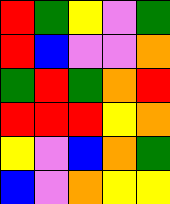[["red", "green", "yellow", "violet", "green"], ["red", "blue", "violet", "violet", "orange"], ["green", "red", "green", "orange", "red"], ["red", "red", "red", "yellow", "orange"], ["yellow", "violet", "blue", "orange", "green"], ["blue", "violet", "orange", "yellow", "yellow"]]